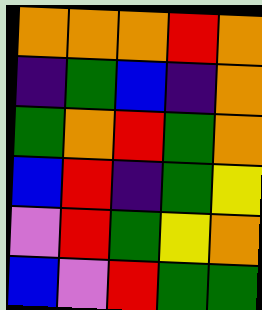[["orange", "orange", "orange", "red", "orange"], ["indigo", "green", "blue", "indigo", "orange"], ["green", "orange", "red", "green", "orange"], ["blue", "red", "indigo", "green", "yellow"], ["violet", "red", "green", "yellow", "orange"], ["blue", "violet", "red", "green", "green"]]